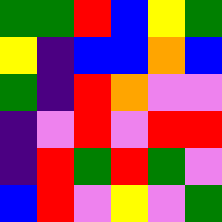[["green", "green", "red", "blue", "yellow", "green"], ["yellow", "indigo", "blue", "blue", "orange", "blue"], ["green", "indigo", "red", "orange", "violet", "violet"], ["indigo", "violet", "red", "violet", "red", "red"], ["indigo", "red", "green", "red", "green", "violet"], ["blue", "red", "violet", "yellow", "violet", "green"]]